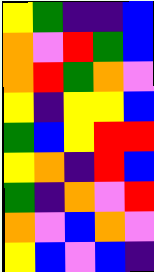[["yellow", "green", "indigo", "indigo", "blue"], ["orange", "violet", "red", "green", "blue"], ["orange", "red", "green", "orange", "violet"], ["yellow", "indigo", "yellow", "yellow", "blue"], ["green", "blue", "yellow", "red", "red"], ["yellow", "orange", "indigo", "red", "blue"], ["green", "indigo", "orange", "violet", "red"], ["orange", "violet", "blue", "orange", "violet"], ["yellow", "blue", "violet", "blue", "indigo"]]